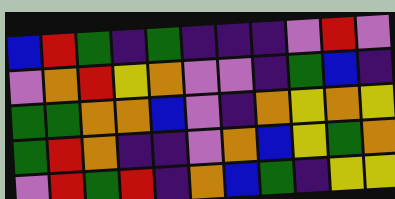[["blue", "red", "green", "indigo", "green", "indigo", "indigo", "indigo", "violet", "red", "violet"], ["violet", "orange", "red", "yellow", "orange", "violet", "violet", "indigo", "green", "blue", "indigo"], ["green", "green", "orange", "orange", "blue", "violet", "indigo", "orange", "yellow", "orange", "yellow"], ["green", "red", "orange", "indigo", "indigo", "violet", "orange", "blue", "yellow", "green", "orange"], ["violet", "red", "green", "red", "indigo", "orange", "blue", "green", "indigo", "yellow", "yellow"]]